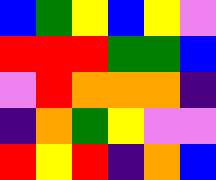[["blue", "green", "yellow", "blue", "yellow", "violet"], ["red", "red", "red", "green", "green", "blue"], ["violet", "red", "orange", "orange", "orange", "indigo"], ["indigo", "orange", "green", "yellow", "violet", "violet"], ["red", "yellow", "red", "indigo", "orange", "blue"]]